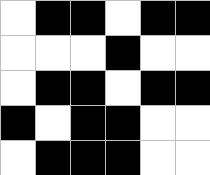[["white", "black", "black", "white", "black", "black"], ["white", "white", "white", "black", "white", "white"], ["white", "black", "black", "white", "black", "black"], ["black", "white", "black", "black", "white", "white"], ["white", "black", "black", "black", "white", "white"]]